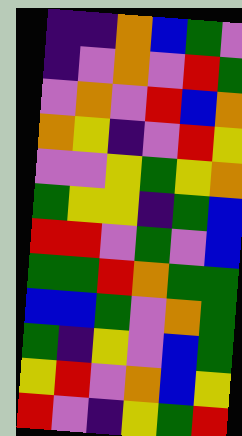[["indigo", "indigo", "orange", "blue", "green", "violet"], ["indigo", "violet", "orange", "violet", "red", "green"], ["violet", "orange", "violet", "red", "blue", "orange"], ["orange", "yellow", "indigo", "violet", "red", "yellow"], ["violet", "violet", "yellow", "green", "yellow", "orange"], ["green", "yellow", "yellow", "indigo", "green", "blue"], ["red", "red", "violet", "green", "violet", "blue"], ["green", "green", "red", "orange", "green", "green"], ["blue", "blue", "green", "violet", "orange", "green"], ["green", "indigo", "yellow", "violet", "blue", "green"], ["yellow", "red", "violet", "orange", "blue", "yellow"], ["red", "violet", "indigo", "yellow", "green", "red"]]